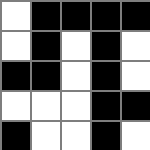[["white", "black", "black", "black", "black"], ["white", "black", "white", "black", "white"], ["black", "black", "white", "black", "white"], ["white", "white", "white", "black", "black"], ["black", "white", "white", "black", "white"]]